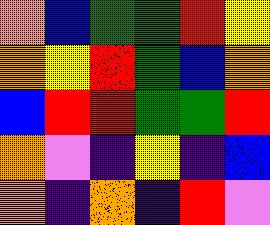[["orange", "blue", "green", "green", "red", "yellow"], ["orange", "yellow", "red", "green", "blue", "orange"], ["blue", "red", "red", "green", "green", "red"], ["orange", "violet", "indigo", "yellow", "indigo", "blue"], ["orange", "indigo", "orange", "indigo", "red", "violet"]]